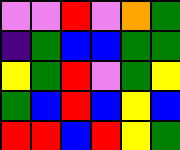[["violet", "violet", "red", "violet", "orange", "green"], ["indigo", "green", "blue", "blue", "green", "green"], ["yellow", "green", "red", "violet", "green", "yellow"], ["green", "blue", "red", "blue", "yellow", "blue"], ["red", "red", "blue", "red", "yellow", "green"]]